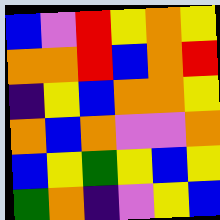[["blue", "violet", "red", "yellow", "orange", "yellow"], ["orange", "orange", "red", "blue", "orange", "red"], ["indigo", "yellow", "blue", "orange", "orange", "yellow"], ["orange", "blue", "orange", "violet", "violet", "orange"], ["blue", "yellow", "green", "yellow", "blue", "yellow"], ["green", "orange", "indigo", "violet", "yellow", "blue"]]